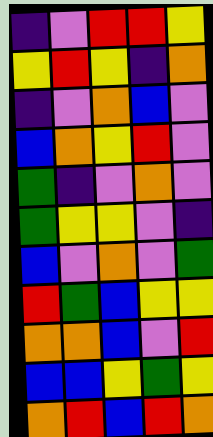[["indigo", "violet", "red", "red", "yellow"], ["yellow", "red", "yellow", "indigo", "orange"], ["indigo", "violet", "orange", "blue", "violet"], ["blue", "orange", "yellow", "red", "violet"], ["green", "indigo", "violet", "orange", "violet"], ["green", "yellow", "yellow", "violet", "indigo"], ["blue", "violet", "orange", "violet", "green"], ["red", "green", "blue", "yellow", "yellow"], ["orange", "orange", "blue", "violet", "red"], ["blue", "blue", "yellow", "green", "yellow"], ["orange", "red", "blue", "red", "orange"]]